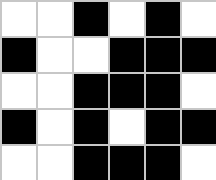[["white", "white", "black", "white", "black", "white"], ["black", "white", "white", "black", "black", "black"], ["white", "white", "black", "black", "black", "white"], ["black", "white", "black", "white", "black", "black"], ["white", "white", "black", "black", "black", "white"]]